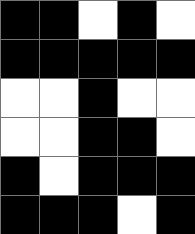[["black", "black", "white", "black", "white"], ["black", "black", "black", "black", "black"], ["white", "white", "black", "white", "white"], ["white", "white", "black", "black", "white"], ["black", "white", "black", "black", "black"], ["black", "black", "black", "white", "black"]]